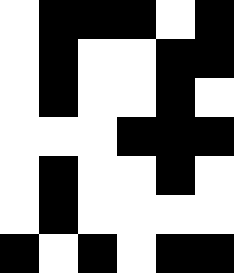[["white", "black", "black", "black", "white", "black"], ["white", "black", "white", "white", "black", "black"], ["white", "black", "white", "white", "black", "white"], ["white", "white", "white", "black", "black", "black"], ["white", "black", "white", "white", "black", "white"], ["white", "black", "white", "white", "white", "white"], ["black", "white", "black", "white", "black", "black"]]